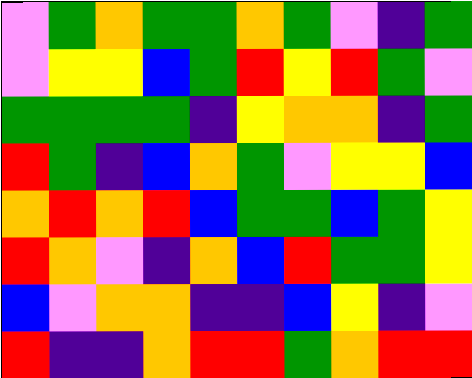[["violet", "green", "orange", "green", "green", "orange", "green", "violet", "indigo", "green"], ["violet", "yellow", "yellow", "blue", "green", "red", "yellow", "red", "green", "violet"], ["green", "green", "green", "green", "indigo", "yellow", "orange", "orange", "indigo", "green"], ["red", "green", "indigo", "blue", "orange", "green", "violet", "yellow", "yellow", "blue"], ["orange", "red", "orange", "red", "blue", "green", "green", "blue", "green", "yellow"], ["red", "orange", "violet", "indigo", "orange", "blue", "red", "green", "green", "yellow"], ["blue", "violet", "orange", "orange", "indigo", "indigo", "blue", "yellow", "indigo", "violet"], ["red", "indigo", "indigo", "orange", "red", "red", "green", "orange", "red", "red"]]